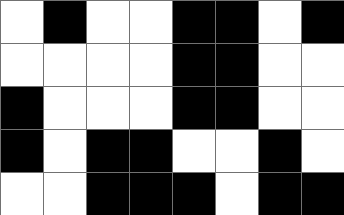[["white", "black", "white", "white", "black", "black", "white", "black"], ["white", "white", "white", "white", "black", "black", "white", "white"], ["black", "white", "white", "white", "black", "black", "white", "white"], ["black", "white", "black", "black", "white", "white", "black", "white"], ["white", "white", "black", "black", "black", "white", "black", "black"]]